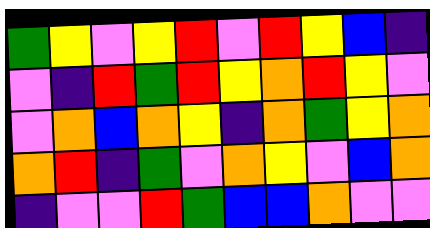[["green", "yellow", "violet", "yellow", "red", "violet", "red", "yellow", "blue", "indigo"], ["violet", "indigo", "red", "green", "red", "yellow", "orange", "red", "yellow", "violet"], ["violet", "orange", "blue", "orange", "yellow", "indigo", "orange", "green", "yellow", "orange"], ["orange", "red", "indigo", "green", "violet", "orange", "yellow", "violet", "blue", "orange"], ["indigo", "violet", "violet", "red", "green", "blue", "blue", "orange", "violet", "violet"]]